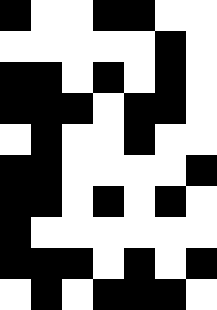[["black", "white", "white", "black", "black", "white", "white"], ["white", "white", "white", "white", "white", "black", "white"], ["black", "black", "white", "black", "white", "black", "white"], ["black", "black", "black", "white", "black", "black", "white"], ["white", "black", "white", "white", "black", "white", "white"], ["black", "black", "white", "white", "white", "white", "black"], ["black", "black", "white", "black", "white", "black", "white"], ["black", "white", "white", "white", "white", "white", "white"], ["black", "black", "black", "white", "black", "white", "black"], ["white", "black", "white", "black", "black", "black", "white"]]